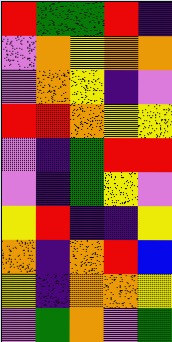[["red", "green", "green", "red", "indigo"], ["violet", "orange", "yellow", "orange", "orange"], ["violet", "orange", "yellow", "indigo", "violet"], ["red", "red", "orange", "yellow", "yellow"], ["violet", "indigo", "green", "red", "red"], ["violet", "indigo", "green", "yellow", "violet"], ["yellow", "red", "indigo", "indigo", "yellow"], ["orange", "indigo", "orange", "red", "blue"], ["yellow", "indigo", "orange", "orange", "yellow"], ["violet", "green", "orange", "violet", "green"]]